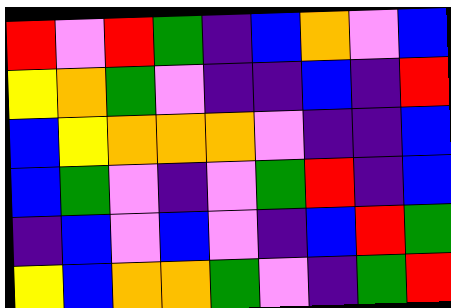[["red", "violet", "red", "green", "indigo", "blue", "orange", "violet", "blue"], ["yellow", "orange", "green", "violet", "indigo", "indigo", "blue", "indigo", "red"], ["blue", "yellow", "orange", "orange", "orange", "violet", "indigo", "indigo", "blue"], ["blue", "green", "violet", "indigo", "violet", "green", "red", "indigo", "blue"], ["indigo", "blue", "violet", "blue", "violet", "indigo", "blue", "red", "green"], ["yellow", "blue", "orange", "orange", "green", "violet", "indigo", "green", "red"]]